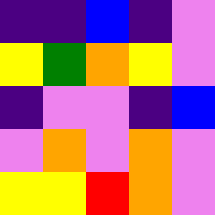[["indigo", "indigo", "blue", "indigo", "violet"], ["yellow", "green", "orange", "yellow", "violet"], ["indigo", "violet", "violet", "indigo", "blue"], ["violet", "orange", "violet", "orange", "violet"], ["yellow", "yellow", "red", "orange", "violet"]]